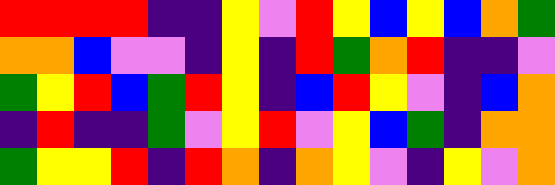[["red", "red", "red", "red", "indigo", "indigo", "yellow", "violet", "red", "yellow", "blue", "yellow", "blue", "orange", "green"], ["orange", "orange", "blue", "violet", "violet", "indigo", "yellow", "indigo", "red", "green", "orange", "red", "indigo", "indigo", "violet"], ["green", "yellow", "red", "blue", "green", "red", "yellow", "indigo", "blue", "red", "yellow", "violet", "indigo", "blue", "orange"], ["indigo", "red", "indigo", "indigo", "green", "violet", "yellow", "red", "violet", "yellow", "blue", "green", "indigo", "orange", "orange"], ["green", "yellow", "yellow", "red", "indigo", "red", "orange", "indigo", "orange", "yellow", "violet", "indigo", "yellow", "violet", "orange"]]